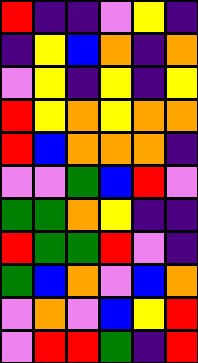[["red", "indigo", "indigo", "violet", "yellow", "indigo"], ["indigo", "yellow", "blue", "orange", "indigo", "orange"], ["violet", "yellow", "indigo", "yellow", "indigo", "yellow"], ["red", "yellow", "orange", "yellow", "orange", "orange"], ["red", "blue", "orange", "orange", "orange", "indigo"], ["violet", "violet", "green", "blue", "red", "violet"], ["green", "green", "orange", "yellow", "indigo", "indigo"], ["red", "green", "green", "red", "violet", "indigo"], ["green", "blue", "orange", "violet", "blue", "orange"], ["violet", "orange", "violet", "blue", "yellow", "red"], ["violet", "red", "red", "green", "indigo", "red"]]